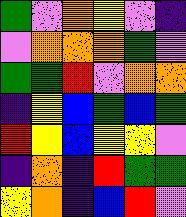[["green", "violet", "orange", "yellow", "violet", "indigo"], ["violet", "orange", "orange", "orange", "green", "violet"], ["green", "green", "red", "violet", "orange", "orange"], ["indigo", "yellow", "blue", "green", "blue", "green"], ["red", "yellow", "blue", "yellow", "yellow", "violet"], ["indigo", "orange", "indigo", "red", "green", "green"], ["yellow", "orange", "indigo", "blue", "red", "violet"]]